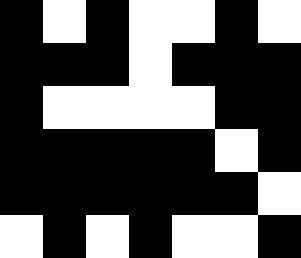[["black", "white", "black", "white", "white", "black", "white"], ["black", "black", "black", "white", "black", "black", "black"], ["black", "white", "white", "white", "white", "black", "black"], ["black", "black", "black", "black", "black", "white", "black"], ["black", "black", "black", "black", "black", "black", "white"], ["white", "black", "white", "black", "white", "white", "black"]]